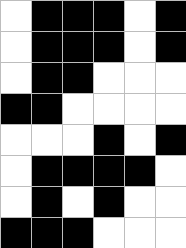[["white", "black", "black", "black", "white", "black"], ["white", "black", "black", "black", "white", "black"], ["white", "black", "black", "white", "white", "white"], ["black", "black", "white", "white", "white", "white"], ["white", "white", "white", "black", "white", "black"], ["white", "black", "black", "black", "black", "white"], ["white", "black", "white", "black", "white", "white"], ["black", "black", "black", "white", "white", "white"]]